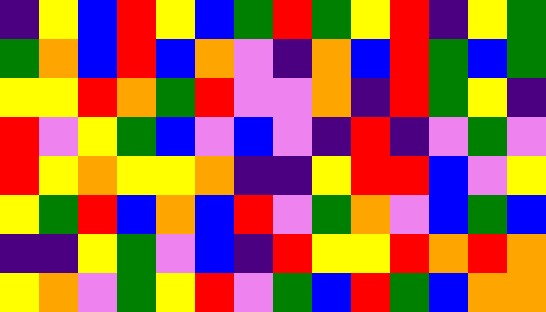[["indigo", "yellow", "blue", "red", "yellow", "blue", "green", "red", "green", "yellow", "red", "indigo", "yellow", "green"], ["green", "orange", "blue", "red", "blue", "orange", "violet", "indigo", "orange", "blue", "red", "green", "blue", "green"], ["yellow", "yellow", "red", "orange", "green", "red", "violet", "violet", "orange", "indigo", "red", "green", "yellow", "indigo"], ["red", "violet", "yellow", "green", "blue", "violet", "blue", "violet", "indigo", "red", "indigo", "violet", "green", "violet"], ["red", "yellow", "orange", "yellow", "yellow", "orange", "indigo", "indigo", "yellow", "red", "red", "blue", "violet", "yellow"], ["yellow", "green", "red", "blue", "orange", "blue", "red", "violet", "green", "orange", "violet", "blue", "green", "blue"], ["indigo", "indigo", "yellow", "green", "violet", "blue", "indigo", "red", "yellow", "yellow", "red", "orange", "red", "orange"], ["yellow", "orange", "violet", "green", "yellow", "red", "violet", "green", "blue", "red", "green", "blue", "orange", "orange"]]